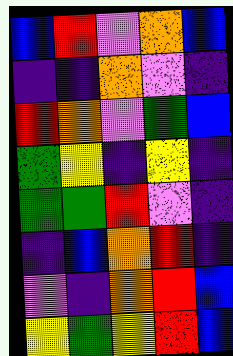[["blue", "red", "violet", "orange", "blue"], ["indigo", "indigo", "orange", "violet", "indigo"], ["red", "orange", "violet", "green", "blue"], ["green", "yellow", "indigo", "yellow", "indigo"], ["green", "green", "red", "violet", "indigo"], ["indigo", "blue", "orange", "red", "indigo"], ["violet", "indigo", "orange", "red", "blue"], ["yellow", "green", "yellow", "red", "blue"]]